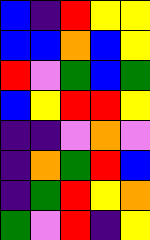[["blue", "indigo", "red", "yellow", "yellow"], ["blue", "blue", "orange", "blue", "yellow"], ["red", "violet", "green", "blue", "green"], ["blue", "yellow", "red", "red", "yellow"], ["indigo", "indigo", "violet", "orange", "violet"], ["indigo", "orange", "green", "red", "blue"], ["indigo", "green", "red", "yellow", "orange"], ["green", "violet", "red", "indigo", "yellow"]]